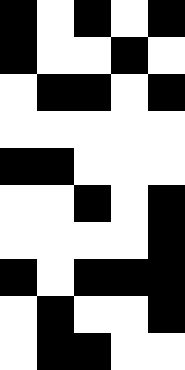[["black", "white", "black", "white", "black"], ["black", "white", "white", "black", "white"], ["white", "black", "black", "white", "black"], ["white", "white", "white", "white", "white"], ["black", "black", "white", "white", "white"], ["white", "white", "black", "white", "black"], ["white", "white", "white", "white", "black"], ["black", "white", "black", "black", "black"], ["white", "black", "white", "white", "black"], ["white", "black", "black", "white", "white"]]